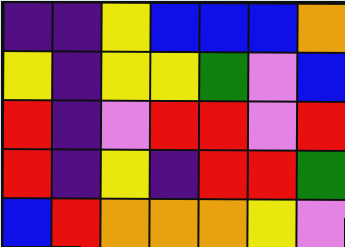[["indigo", "indigo", "yellow", "blue", "blue", "blue", "orange"], ["yellow", "indigo", "yellow", "yellow", "green", "violet", "blue"], ["red", "indigo", "violet", "red", "red", "violet", "red"], ["red", "indigo", "yellow", "indigo", "red", "red", "green"], ["blue", "red", "orange", "orange", "orange", "yellow", "violet"]]